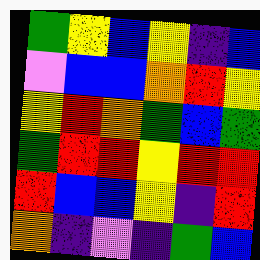[["green", "yellow", "blue", "yellow", "indigo", "blue"], ["violet", "blue", "blue", "orange", "red", "yellow"], ["yellow", "red", "orange", "green", "blue", "green"], ["green", "red", "red", "yellow", "red", "red"], ["red", "blue", "blue", "yellow", "indigo", "red"], ["orange", "indigo", "violet", "indigo", "green", "blue"]]